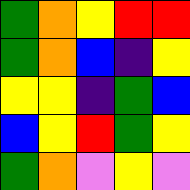[["green", "orange", "yellow", "red", "red"], ["green", "orange", "blue", "indigo", "yellow"], ["yellow", "yellow", "indigo", "green", "blue"], ["blue", "yellow", "red", "green", "yellow"], ["green", "orange", "violet", "yellow", "violet"]]